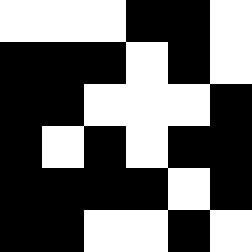[["white", "white", "white", "black", "black", "white"], ["black", "black", "black", "white", "black", "white"], ["black", "black", "white", "white", "white", "black"], ["black", "white", "black", "white", "black", "black"], ["black", "black", "black", "black", "white", "black"], ["black", "black", "white", "white", "black", "white"]]